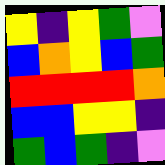[["yellow", "indigo", "yellow", "green", "violet"], ["blue", "orange", "yellow", "blue", "green"], ["red", "red", "red", "red", "orange"], ["blue", "blue", "yellow", "yellow", "indigo"], ["green", "blue", "green", "indigo", "violet"]]